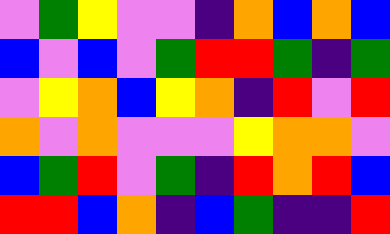[["violet", "green", "yellow", "violet", "violet", "indigo", "orange", "blue", "orange", "blue"], ["blue", "violet", "blue", "violet", "green", "red", "red", "green", "indigo", "green"], ["violet", "yellow", "orange", "blue", "yellow", "orange", "indigo", "red", "violet", "red"], ["orange", "violet", "orange", "violet", "violet", "violet", "yellow", "orange", "orange", "violet"], ["blue", "green", "red", "violet", "green", "indigo", "red", "orange", "red", "blue"], ["red", "red", "blue", "orange", "indigo", "blue", "green", "indigo", "indigo", "red"]]